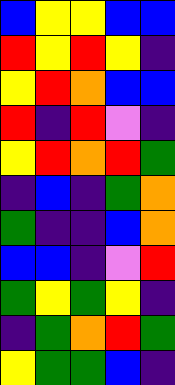[["blue", "yellow", "yellow", "blue", "blue"], ["red", "yellow", "red", "yellow", "indigo"], ["yellow", "red", "orange", "blue", "blue"], ["red", "indigo", "red", "violet", "indigo"], ["yellow", "red", "orange", "red", "green"], ["indigo", "blue", "indigo", "green", "orange"], ["green", "indigo", "indigo", "blue", "orange"], ["blue", "blue", "indigo", "violet", "red"], ["green", "yellow", "green", "yellow", "indigo"], ["indigo", "green", "orange", "red", "green"], ["yellow", "green", "green", "blue", "indigo"]]